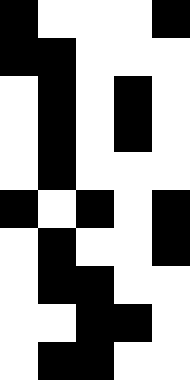[["black", "white", "white", "white", "black"], ["black", "black", "white", "white", "white"], ["white", "black", "white", "black", "white"], ["white", "black", "white", "black", "white"], ["white", "black", "white", "white", "white"], ["black", "white", "black", "white", "black"], ["white", "black", "white", "white", "black"], ["white", "black", "black", "white", "white"], ["white", "white", "black", "black", "white"], ["white", "black", "black", "white", "white"]]